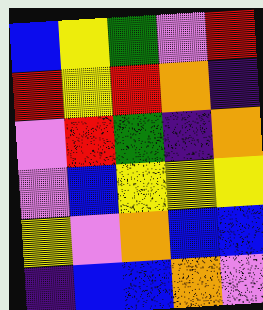[["blue", "yellow", "green", "violet", "red"], ["red", "yellow", "red", "orange", "indigo"], ["violet", "red", "green", "indigo", "orange"], ["violet", "blue", "yellow", "yellow", "yellow"], ["yellow", "violet", "orange", "blue", "blue"], ["indigo", "blue", "blue", "orange", "violet"]]